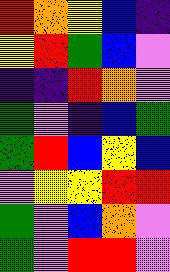[["red", "orange", "yellow", "blue", "indigo"], ["yellow", "red", "green", "blue", "violet"], ["indigo", "indigo", "red", "orange", "violet"], ["green", "violet", "indigo", "blue", "green"], ["green", "red", "blue", "yellow", "blue"], ["violet", "yellow", "yellow", "red", "red"], ["green", "violet", "blue", "orange", "violet"], ["green", "violet", "red", "red", "violet"]]